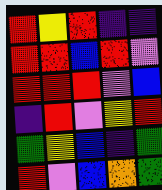[["red", "yellow", "red", "indigo", "indigo"], ["red", "red", "blue", "red", "violet"], ["red", "red", "red", "violet", "blue"], ["indigo", "red", "violet", "yellow", "red"], ["green", "yellow", "blue", "indigo", "green"], ["red", "violet", "blue", "orange", "green"]]